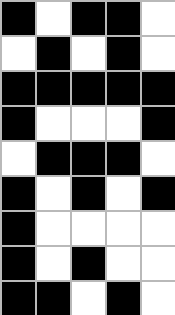[["black", "white", "black", "black", "white"], ["white", "black", "white", "black", "white"], ["black", "black", "black", "black", "black"], ["black", "white", "white", "white", "black"], ["white", "black", "black", "black", "white"], ["black", "white", "black", "white", "black"], ["black", "white", "white", "white", "white"], ["black", "white", "black", "white", "white"], ["black", "black", "white", "black", "white"]]